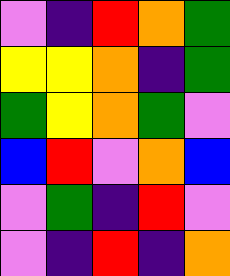[["violet", "indigo", "red", "orange", "green"], ["yellow", "yellow", "orange", "indigo", "green"], ["green", "yellow", "orange", "green", "violet"], ["blue", "red", "violet", "orange", "blue"], ["violet", "green", "indigo", "red", "violet"], ["violet", "indigo", "red", "indigo", "orange"]]